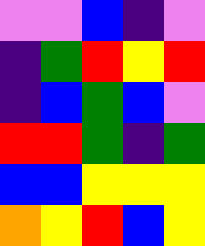[["violet", "violet", "blue", "indigo", "violet"], ["indigo", "green", "red", "yellow", "red"], ["indigo", "blue", "green", "blue", "violet"], ["red", "red", "green", "indigo", "green"], ["blue", "blue", "yellow", "yellow", "yellow"], ["orange", "yellow", "red", "blue", "yellow"]]